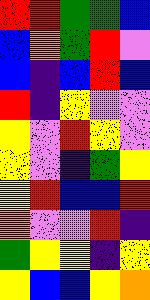[["red", "red", "green", "green", "blue"], ["blue", "orange", "green", "red", "violet"], ["blue", "indigo", "blue", "red", "blue"], ["red", "indigo", "yellow", "violet", "violet"], ["yellow", "violet", "red", "yellow", "violet"], ["yellow", "violet", "indigo", "green", "yellow"], ["yellow", "red", "blue", "blue", "red"], ["orange", "violet", "violet", "red", "indigo"], ["green", "yellow", "yellow", "indigo", "yellow"], ["yellow", "blue", "blue", "yellow", "orange"]]